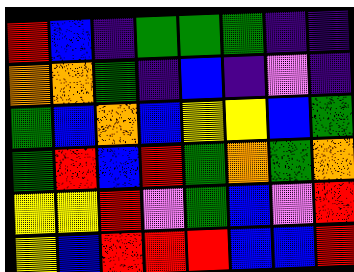[["red", "blue", "indigo", "green", "green", "green", "indigo", "indigo"], ["orange", "orange", "green", "indigo", "blue", "indigo", "violet", "indigo"], ["green", "blue", "orange", "blue", "yellow", "yellow", "blue", "green"], ["green", "red", "blue", "red", "green", "orange", "green", "orange"], ["yellow", "yellow", "red", "violet", "green", "blue", "violet", "red"], ["yellow", "blue", "red", "red", "red", "blue", "blue", "red"]]